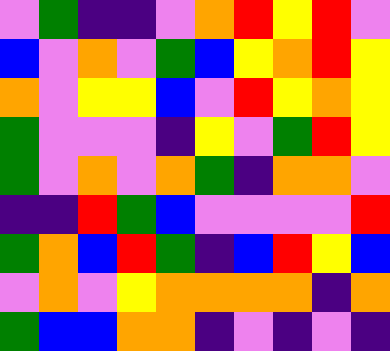[["violet", "green", "indigo", "indigo", "violet", "orange", "red", "yellow", "red", "violet"], ["blue", "violet", "orange", "violet", "green", "blue", "yellow", "orange", "red", "yellow"], ["orange", "violet", "yellow", "yellow", "blue", "violet", "red", "yellow", "orange", "yellow"], ["green", "violet", "violet", "violet", "indigo", "yellow", "violet", "green", "red", "yellow"], ["green", "violet", "orange", "violet", "orange", "green", "indigo", "orange", "orange", "violet"], ["indigo", "indigo", "red", "green", "blue", "violet", "violet", "violet", "violet", "red"], ["green", "orange", "blue", "red", "green", "indigo", "blue", "red", "yellow", "blue"], ["violet", "orange", "violet", "yellow", "orange", "orange", "orange", "orange", "indigo", "orange"], ["green", "blue", "blue", "orange", "orange", "indigo", "violet", "indigo", "violet", "indigo"]]